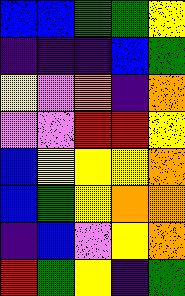[["blue", "blue", "green", "green", "yellow"], ["indigo", "indigo", "indigo", "blue", "green"], ["yellow", "violet", "orange", "indigo", "orange"], ["violet", "violet", "red", "red", "yellow"], ["blue", "yellow", "yellow", "yellow", "orange"], ["blue", "green", "yellow", "orange", "orange"], ["indigo", "blue", "violet", "yellow", "orange"], ["red", "green", "yellow", "indigo", "green"]]